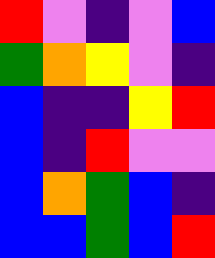[["red", "violet", "indigo", "violet", "blue"], ["green", "orange", "yellow", "violet", "indigo"], ["blue", "indigo", "indigo", "yellow", "red"], ["blue", "indigo", "red", "violet", "violet"], ["blue", "orange", "green", "blue", "indigo"], ["blue", "blue", "green", "blue", "red"]]